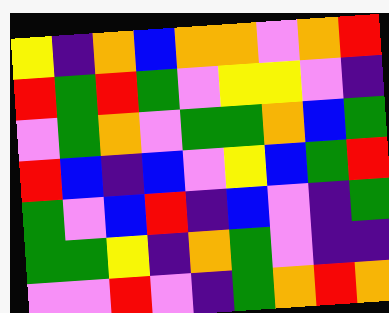[["yellow", "indigo", "orange", "blue", "orange", "orange", "violet", "orange", "red"], ["red", "green", "red", "green", "violet", "yellow", "yellow", "violet", "indigo"], ["violet", "green", "orange", "violet", "green", "green", "orange", "blue", "green"], ["red", "blue", "indigo", "blue", "violet", "yellow", "blue", "green", "red"], ["green", "violet", "blue", "red", "indigo", "blue", "violet", "indigo", "green"], ["green", "green", "yellow", "indigo", "orange", "green", "violet", "indigo", "indigo"], ["violet", "violet", "red", "violet", "indigo", "green", "orange", "red", "orange"]]